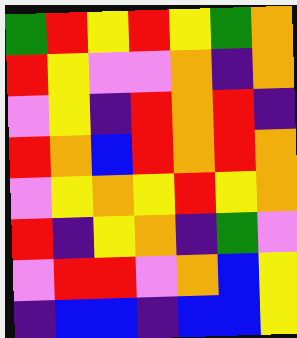[["green", "red", "yellow", "red", "yellow", "green", "orange"], ["red", "yellow", "violet", "violet", "orange", "indigo", "orange"], ["violet", "yellow", "indigo", "red", "orange", "red", "indigo"], ["red", "orange", "blue", "red", "orange", "red", "orange"], ["violet", "yellow", "orange", "yellow", "red", "yellow", "orange"], ["red", "indigo", "yellow", "orange", "indigo", "green", "violet"], ["violet", "red", "red", "violet", "orange", "blue", "yellow"], ["indigo", "blue", "blue", "indigo", "blue", "blue", "yellow"]]